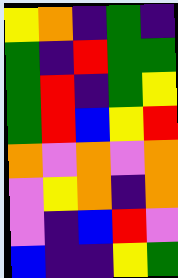[["yellow", "orange", "indigo", "green", "indigo"], ["green", "indigo", "red", "green", "green"], ["green", "red", "indigo", "green", "yellow"], ["green", "red", "blue", "yellow", "red"], ["orange", "violet", "orange", "violet", "orange"], ["violet", "yellow", "orange", "indigo", "orange"], ["violet", "indigo", "blue", "red", "violet"], ["blue", "indigo", "indigo", "yellow", "green"]]